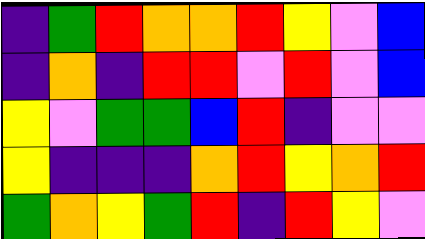[["indigo", "green", "red", "orange", "orange", "red", "yellow", "violet", "blue"], ["indigo", "orange", "indigo", "red", "red", "violet", "red", "violet", "blue"], ["yellow", "violet", "green", "green", "blue", "red", "indigo", "violet", "violet"], ["yellow", "indigo", "indigo", "indigo", "orange", "red", "yellow", "orange", "red"], ["green", "orange", "yellow", "green", "red", "indigo", "red", "yellow", "violet"]]